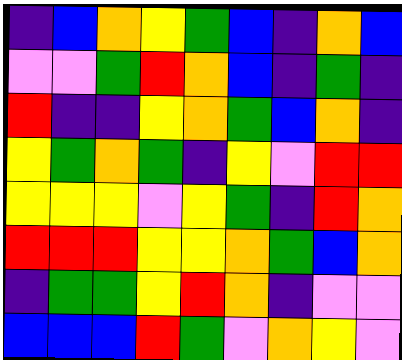[["indigo", "blue", "orange", "yellow", "green", "blue", "indigo", "orange", "blue"], ["violet", "violet", "green", "red", "orange", "blue", "indigo", "green", "indigo"], ["red", "indigo", "indigo", "yellow", "orange", "green", "blue", "orange", "indigo"], ["yellow", "green", "orange", "green", "indigo", "yellow", "violet", "red", "red"], ["yellow", "yellow", "yellow", "violet", "yellow", "green", "indigo", "red", "orange"], ["red", "red", "red", "yellow", "yellow", "orange", "green", "blue", "orange"], ["indigo", "green", "green", "yellow", "red", "orange", "indigo", "violet", "violet"], ["blue", "blue", "blue", "red", "green", "violet", "orange", "yellow", "violet"]]